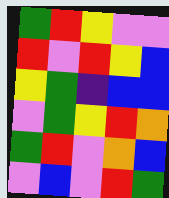[["green", "red", "yellow", "violet", "violet"], ["red", "violet", "red", "yellow", "blue"], ["yellow", "green", "indigo", "blue", "blue"], ["violet", "green", "yellow", "red", "orange"], ["green", "red", "violet", "orange", "blue"], ["violet", "blue", "violet", "red", "green"]]